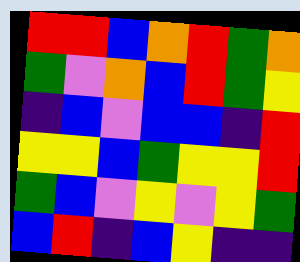[["red", "red", "blue", "orange", "red", "green", "orange"], ["green", "violet", "orange", "blue", "red", "green", "yellow"], ["indigo", "blue", "violet", "blue", "blue", "indigo", "red"], ["yellow", "yellow", "blue", "green", "yellow", "yellow", "red"], ["green", "blue", "violet", "yellow", "violet", "yellow", "green"], ["blue", "red", "indigo", "blue", "yellow", "indigo", "indigo"]]